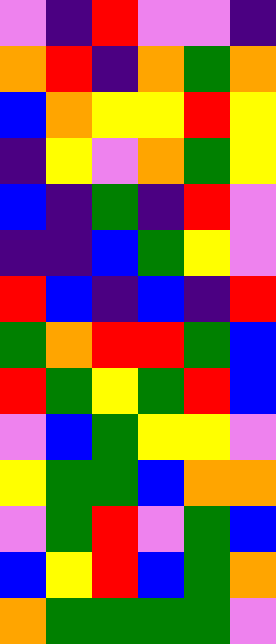[["violet", "indigo", "red", "violet", "violet", "indigo"], ["orange", "red", "indigo", "orange", "green", "orange"], ["blue", "orange", "yellow", "yellow", "red", "yellow"], ["indigo", "yellow", "violet", "orange", "green", "yellow"], ["blue", "indigo", "green", "indigo", "red", "violet"], ["indigo", "indigo", "blue", "green", "yellow", "violet"], ["red", "blue", "indigo", "blue", "indigo", "red"], ["green", "orange", "red", "red", "green", "blue"], ["red", "green", "yellow", "green", "red", "blue"], ["violet", "blue", "green", "yellow", "yellow", "violet"], ["yellow", "green", "green", "blue", "orange", "orange"], ["violet", "green", "red", "violet", "green", "blue"], ["blue", "yellow", "red", "blue", "green", "orange"], ["orange", "green", "green", "green", "green", "violet"]]